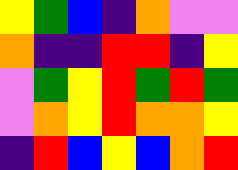[["yellow", "green", "blue", "indigo", "orange", "violet", "violet"], ["orange", "indigo", "indigo", "red", "red", "indigo", "yellow"], ["violet", "green", "yellow", "red", "green", "red", "green"], ["violet", "orange", "yellow", "red", "orange", "orange", "yellow"], ["indigo", "red", "blue", "yellow", "blue", "orange", "red"]]